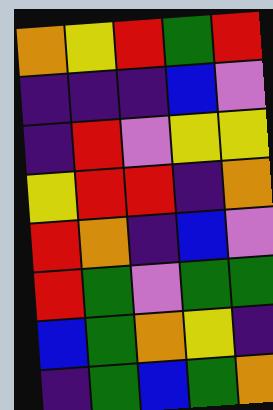[["orange", "yellow", "red", "green", "red"], ["indigo", "indigo", "indigo", "blue", "violet"], ["indigo", "red", "violet", "yellow", "yellow"], ["yellow", "red", "red", "indigo", "orange"], ["red", "orange", "indigo", "blue", "violet"], ["red", "green", "violet", "green", "green"], ["blue", "green", "orange", "yellow", "indigo"], ["indigo", "green", "blue", "green", "orange"]]